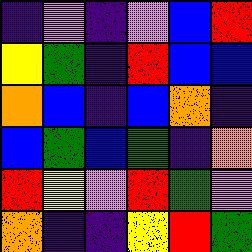[["indigo", "violet", "indigo", "violet", "blue", "red"], ["yellow", "green", "indigo", "red", "blue", "blue"], ["orange", "blue", "indigo", "blue", "orange", "indigo"], ["blue", "green", "blue", "green", "indigo", "orange"], ["red", "yellow", "violet", "red", "green", "violet"], ["orange", "indigo", "indigo", "yellow", "red", "green"]]